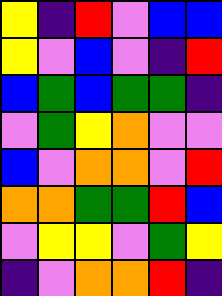[["yellow", "indigo", "red", "violet", "blue", "blue"], ["yellow", "violet", "blue", "violet", "indigo", "red"], ["blue", "green", "blue", "green", "green", "indigo"], ["violet", "green", "yellow", "orange", "violet", "violet"], ["blue", "violet", "orange", "orange", "violet", "red"], ["orange", "orange", "green", "green", "red", "blue"], ["violet", "yellow", "yellow", "violet", "green", "yellow"], ["indigo", "violet", "orange", "orange", "red", "indigo"]]